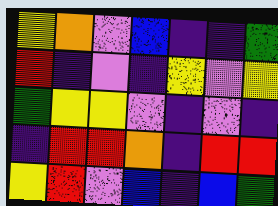[["yellow", "orange", "violet", "blue", "indigo", "indigo", "green"], ["red", "indigo", "violet", "indigo", "yellow", "violet", "yellow"], ["green", "yellow", "yellow", "violet", "indigo", "violet", "indigo"], ["indigo", "red", "red", "orange", "indigo", "red", "red"], ["yellow", "red", "violet", "blue", "indigo", "blue", "green"]]